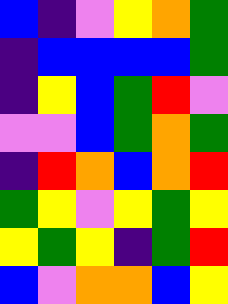[["blue", "indigo", "violet", "yellow", "orange", "green"], ["indigo", "blue", "blue", "blue", "blue", "green"], ["indigo", "yellow", "blue", "green", "red", "violet"], ["violet", "violet", "blue", "green", "orange", "green"], ["indigo", "red", "orange", "blue", "orange", "red"], ["green", "yellow", "violet", "yellow", "green", "yellow"], ["yellow", "green", "yellow", "indigo", "green", "red"], ["blue", "violet", "orange", "orange", "blue", "yellow"]]